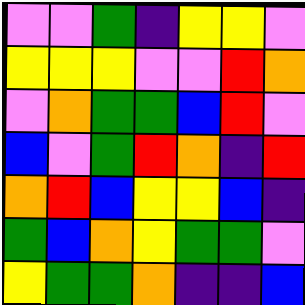[["violet", "violet", "green", "indigo", "yellow", "yellow", "violet"], ["yellow", "yellow", "yellow", "violet", "violet", "red", "orange"], ["violet", "orange", "green", "green", "blue", "red", "violet"], ["blue", "violet", "green", "red", "orange", "indigo", "red"], ["orange", "red", "blue", "yellow", "yellow", "blue", "indigo"], ["green", "blue", "orange", "yellow", "green", "green", "violet"], ["yellow", "green", "green", "orange", "indigo", "indigo", "blue"]]